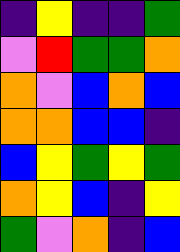[["indigo", "yellow", "indigo", "indigo", "green"], ["violet", "red", "green", "green", "orange"], ["orange", "violet", "blue", "orange", "blue"], ["orange", "orange", "blue", "blue", "indigo"], ["blue", "yellow", "green", "yellow", "green"], ["orange", "yellow", "blue", "indigo", "yellow"], ["green", "violet", "orange", "indigo", "blue"]]